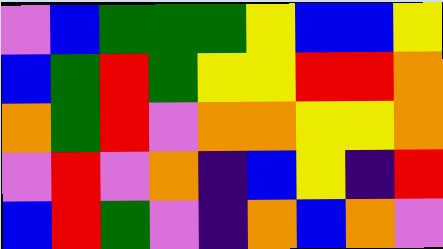[["violet", "blue", "green", "green", "green", "yellow", "blue", "blue", "yellow"], ["blue", "green", "red", "green", "yellow", "yellow", "red", "red", "orange"], ["orange", "green", "red", "violet", "orange", "orange", "yellow", "yellow", "orange"], ["violet", "red", "violet", "orange", "indigo", "blue", "yellow", "indigo", "red"], ["blue", "red", "green", "violet", "indigo", "orange", "blue", "orange", "violet"]]